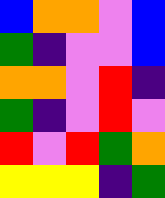[["blue", "orange", "orange", "violet", "blue"], ["green", "indigo", "violet", "violet", "blue"], ["orange", "orange", "violet", "red", "indigo"], ["green", "indigo", "violet", "red", "violet"], ["red", "violet", "red", "green", "orange"], ["yellow", "yellow", "yellow", "indigo", "green"]]